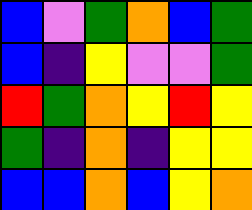[["blue", "violet", "green", "orange", "blue", "green"], ["blue", "indigo", "yellow", "violet", "violet", "green"], ["red", "green", "orange", "yellow", "red", "yellow"], ["green", "indigo", "orange", "indigo", "yellow", "yellow"], ["blue", "blue", "orange", "blue", "yellow", "orange"]]